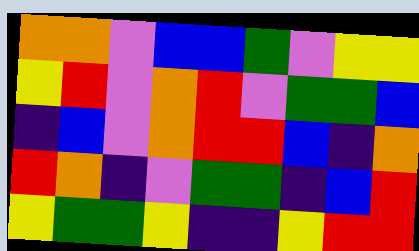[["orange", "orange", "violet", "blue", "blue", "green", "violet", "yellow", "yellow"], ["yellow", "red", "violet", "orange", "red", "violet", "green", "green", "blue"], ["indigo", "blue", "violet", "orange", "red", "red", "blue", "indigo", "orange"], ["red", "orange", "indigo", "violet", "green", "green", "indigo", "blue", "red"], ["yellow", "green", "green", "yellow", "indigo", "indigo", "yellow", "red", "red"]]